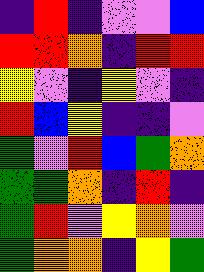[["indigo", "red", "indigo", "violet", "violet", "blue"], ["red", "red", "orange", "indigo", "red", "red"], ["yellow", "violet", "indigo", "yellow", "violet", "indigo"], ["red", "blue", "yellow", "indigo", "indigo", "violet"], ["green", "violet", "red", "blue", "green", "orange"], ["green", "green", "orange", "indigo", "red", "indigo"], ["green", "red", "violet", "yellow", "orange", "violet"], ["green", "orange", "orange", "indigo", "yellow", "green"]]